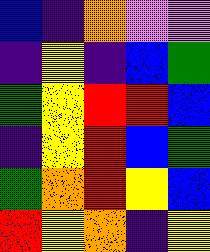[["blue", "indigo", "orange", "violet", "violet"], ["indigo", "yellow", "indigo", "blue", "green"], ["green", "yellow", "red", "red", "blue"], ["indigo", "yellow", "red", "blue", "green"], ["green", "orange", "red", "yellow", "blue"], ["red", "yellow", "orange", "indigo", "yellow"]]